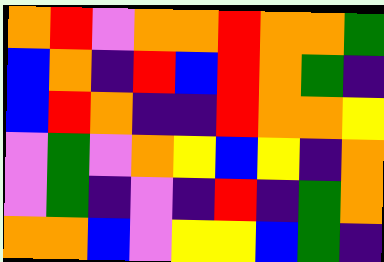[["orange", "red", "violet", "orange", "orange", "red", "orange", "orange", "green"], ["blue", "orange", "indigo", "red", "blue", "red", "orange", "green", "indigo"], ["blue", "red", "orange", "indigo", "indigo", "red", "orange", "orange", "yellow"], ["violet", "green", "violet", "orange", "yellow", "blue", "yellow", "indigo", "orange"], ["violet", "green", "indigo", "violet", "indigo", "red", "indigo", "green", "orange"], ["orange", "orange", "blue", "violet", "yellow", "yellow", "blue", "green", "indigo"]]